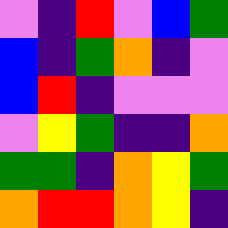[["violet", "indigo", "red", "violet", "blue", "green"], ["blue", "indigo", "green", "orange", "indigo", "violet"], ["blue", "red", "indigo", "violet", "violet", "violet"], ["violet", "yellow", "green", "indigo", "indigo", "orange"], ["green", "green", "indigo", "orange", "yellow", "green"], ["orange", "red", "red", "orange", "yellow", "indigo"]]